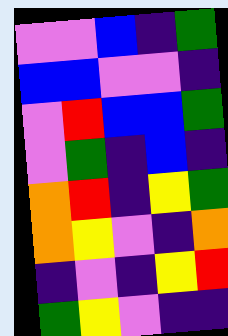[["violet", "violet", "blue", "indigo", "green"], ["blue", "blue", "violet", "violet", "indigo"], ["violet", "red", "blue", "blue", "green"], ["violet", "green", "indigo", "blue", "indigo"], ["orange", "red", "indigo", "yellow", "green"], ["orange", "yellow", "violet", "indigo", "orange"], ["indigo", "violet", "indigo", "yellow", "red"], ["green", "yellow", "violet", "indigo", "indigo"]]